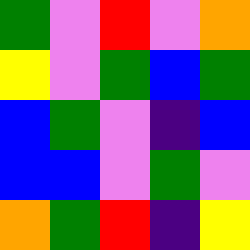[["green", "violet", "red", "violet", "orange"], ["yellow", "violet", "green", "blue", "green"], ["blue", "green", "violet", "indigo", "blue"], ["blue", "blue", "violet", "green", "violet"], ["orange", "green", "red", "indigo", "yellow"]]